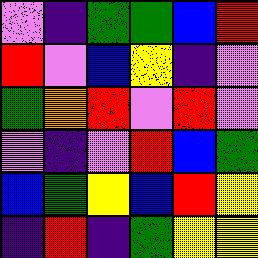[["violet", "indigo", "green", "green", "blue", "red"], ["red", "violet", "blue", "yellow", "indigo", "violet"], ["green", "orange", "red", "violet", "red", "violet"], ["violet", "indigo", "violet", "red", "blue", "green"], ["blue", "green", "yellow", "blue", "red", "yellow"], ["indigo", "red", "indigo", "green", "yellow", "yellow"]]